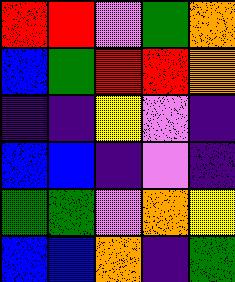[["red", "red", "violet", "green", "orange"], ["blue", "green", "red", "red", "orange"], ["indigo", "indigo", "yellow", "violet", "indigo"], ["blue", "blue", "indigo", "violet", "indigo"], ["green", "green", "violet", "orange", "yellow"], ["blue", "blue", "orange", "indigo", "green"]]